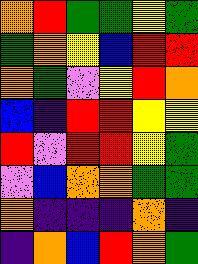[["orange", "red", "green", "green", "yellow", "green"], ["green", "orange", "yellow", "blue", "red", "red"], ["orange", "green", "violet", "yellow", "red", "orange"], ["blue", "indigo", "red", "red", "yellow", "yellow"], ["red", "violet", "red", "red", "yellow", "green"], ["violet", "blue", "orange", "orange", "green", "green"], ["orange", "indigo", "indigo", "indigo", "orange", "indigo"], ["indigo", "orange", "blue", "red", "orange", "green"]]